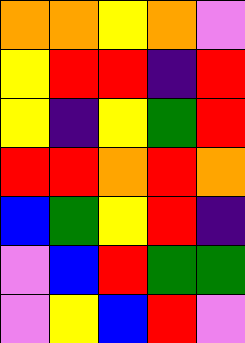[["orange", "orange", "yellow", "orange", "violet"], ["yellow", "red", "red", "indigo", "red"], ["yellow", "indigo", "yellow", "green", "red"], ["red", "red", "orange", "red", "orange"], ["blue", "green", "yellow", "red", "indigo"], ["violet", "blue", "red", "green", "green"], ["violet", "yellow", "blue", "red", "violet"]]